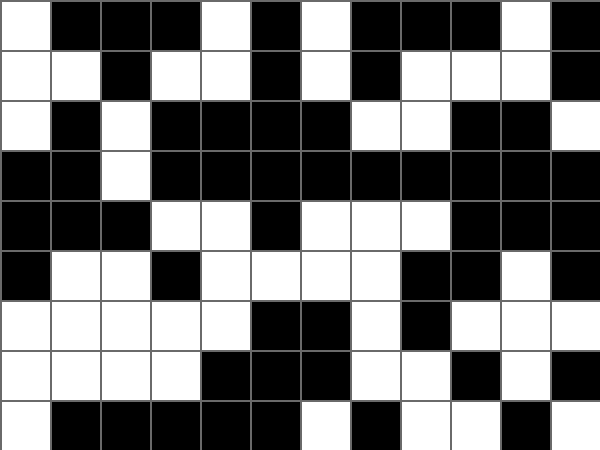[["white", "black", "black", "black", "white", "black", "white", "black", "black", "black", "white", "black"], ["white", "white", "black", "white", "white", "black", "white", "black", "white", "white", "white", "black"], ["white", "black", "white", "black", "black", "black", "black", "white", "white", "black", "black", "white"], ["black", "black", "white", "black", "black", "black", "black", "black", "black", "black", "black", "black"], ["black", "black", "black", "white", "white", "black", "white", "white", "white", "black", "black", "black"], ["black", "white", "white", "black", "white", "white", "white", "white", "black", "black", "white", "black"], ["white", "white", "white", "white", "white", "black", "black", "white", "black", "white", "white", "white"], ["white", "white", "white", "white", "black", "black", "black", "white", "white", "black", "white", "black"], ["white", "black", "black", "black", "black", "black", "white", "black", "white", "white", "black", "white"]]